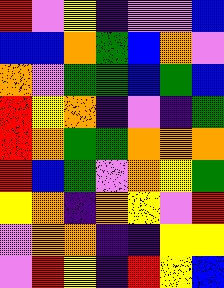[["red", "violet", "yellow", "indigo", "violet", "violet", "blue"], ["blue", "blue", "orange", "green", "blue", "orange", "violet"], ["orange", "violet", "green", "green", "blue", "green", "blue"], ["red", "yellow", "orange", "indigo", "violet", "indigo", "green"], ["red", "orange", "green", "green", "orange", "orange", "orange"], ["red", "blue", "green", "violet", "orange", "yellow", "green"], ["yellow", "orange", "indigo", "orange", "yellow", "violet", "red"], ["violet", "orange", "orange", "indigo", "indigo", "yellow", "yellow"], ["violet", "red", "yellow", "indigo", "red", "yellow", "blue"]]